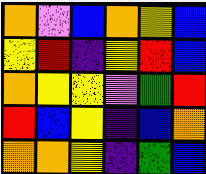[["orange", "violet", "blue", "orange", "yellow", "blue"], ["yellow", "red", "indigo", "yellow", "red", "blue"], ["orange", "yellow", "yellow", "violet", "green", "red"], ["red", "blue", "yellow", "indigo", "blue", "orange"], ["orange", "orange", "yellow", "indigo", "green", "blue"]]